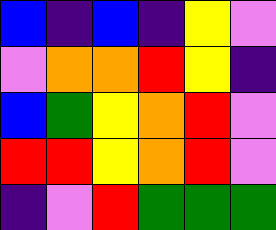[["blue", "indigo", "blue", "indigo", "yellow", "violet"], ["violet", "orange", "orange", "red", "yellow", "indigo"], ["blue", "green", "yellow", "orange", "red", "violet"], ["red", "red", "yellow", "orange", "red", "violet"], ["indigo", "violet", "red", "green", "green", "green"]]